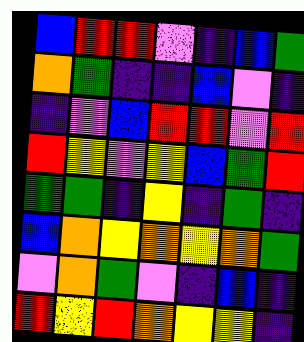[["blue", "red", "red", "violet", "indigo", "blue", "green"], ["orange", "green", "indigo", "indigo", "blue", "violet", "indigo"], ["indigo", "violet", "blue", "red", "red", "violet", "red"], ["red", "yellow", "violet", "yellow", "blue", "green", "red"], ["green", "green", "indigo", "yellow", "indigo", "green", "indigo"], ["blue", "orange", "yellow", "orange", "yellow", "orange", "green"], ["violet", "orange", "green", "violet", "indigo", "blue", "indigo"], ["red", "yellow", "red", "orange", "yellow", "yellow", "indigo"]]